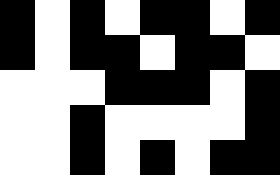[["black", "white", "black", "white", "black", "black", "white", "black"], ["black", "white", "black", "black", "white", "black", "black", "white"], ["white", "white", "white", "black", "black", "black", "white", "black"], ["white", "white", "black", "white", "white", "white", "white", "black"], ["white", "white", "black", "white", "black", "white", "black", "black"]]